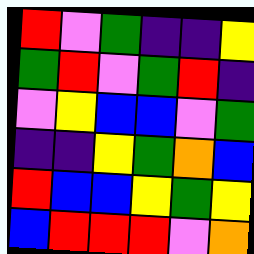[["red", "violet", "green", "indigo", "indigo", "yellow"], ["green", "red", "violet", "green", "red", "indigo"], ["violet", "yellow", "blue", "blue", "violet", "green"], ["indigo", "indigo", "yellow", "green", "orange", "blue"], ["red", "blue", "blue", "yellow", "green", "yellow"], ["blue", "red", "red", "red", "violet", "orange"]]